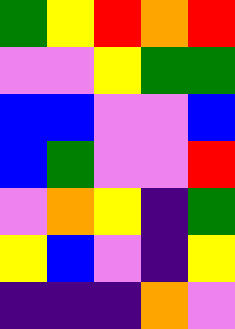[["green", "yellow", "red", "orange", "red"], ["violet", "violet", "yellow", "green", "green"], ["blue", "blue", "violet", "violet", "blue"], ["blue", "green", "violet", "violet", "red"], ["violet", "orange", "yellow", "indigo", "green"], ["yellow", "blue", "violet", "indigo", "yellow"], ["indigo", "indigo", "indigo", "orange", "violet"]]